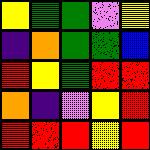[["yellow", "green", "green", "violet", "yellow"], ["indigo", "orange", "green", "green", "blue"], ["red", "yellow", "green", "red", "red"], ["orange", "indigo", "violet", "yellow", "red"], ["red", "red", "red", "yellow", "red"]]